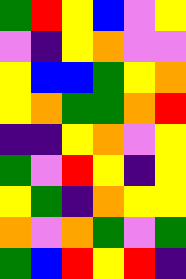[["green", "red", "yellow", "blue", "violet", "yellow"], ["violet", "indigo", "yellow", "orange", "violet", "violet"], ["yellow", "blue", "blue", "green", "yellow", "orange"], ["yellow", "orange", "green", "green", "orange", "red"], ["indigo", "indigo", "yellow", "orange", "violet", "yellow"], ["green", "violet", "red", "yellow", "indigo", "yellow"], ["yellow", "green", "indigo", "orange", "yellow", "yellow"], ["orange", "violet", "orange", "green", "violet", "green"], ["green", "blue", "red", "yellow", "red", "indigo"]]